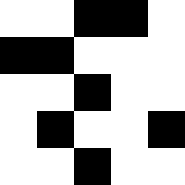[["white", "white", "black", "black", "white"], ["black", "black", "white", "white", "white"], ["white", "white", "black", "white", "white"], ["white", "black", "white", "white", "black"], ["white", "white", "black", "white", "white"]]